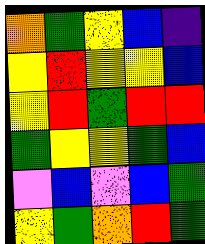[["orange", "green", "yellow", "blue", "indigo"], ["yellow", "red", "yellow", "yellow", "blue"], ["yellow", "red", "green", "red", "red"], ["green", "yellow", "yellow", "green", "blue"], ["violet", "blue", "violet", "blue", "green"], ["yellow", "green", "orange", "red", "green"]]